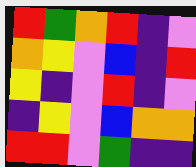[["red", "green", "orange", "red", "indigo", "violet"], ["orange", "yellow", "violet", "blue", "indigo", "red"], ["yellow", "indigo", "violet", "red", "indigo", "violet"], ["indigo", "yellow", "violet", "blue", "orange", "orange"], ["red", "red", "violet", "green", "indigo", "indigo"]]